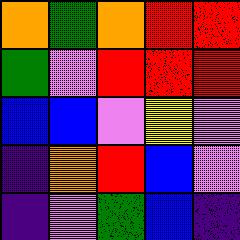[["orange", "green", "orange", "red", "red"], ["green", "violet", "red", "red", "red"], ["blue", "blue", "violet", "yellow", "violet"], ["indigo", "orange", "red", "blue", "violet"], ["indigo", "violet", "green", "blue", "indigo"]]